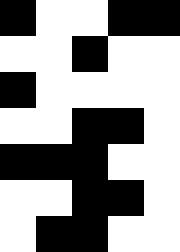[["black", "white", "white", "black", "black"], ["white", "white", "black", "white", "white"], ["black", "white", "white", "white", "white"], ["white", "white", "black", "black", "white"], ["black", "black", "black", "white", "white"], ["white", "white", "black", "black", "white"], ["white", "black", "black", "white", "white"]]